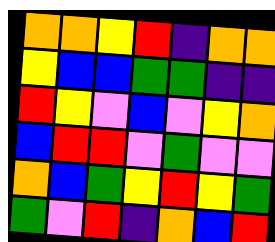[["orange", "orange", "yellow", "red", "indigo", "orange", "orange"], ["yellow", "blue", "blue", "green", "green", "indigo", "indigo"], ["red", "yellow", "violet", "blue", "violet", "yellow", "orange"], ["blue", "red", "red", "violet", "green", "violet", "violet"], ["orange", "blue", "green", "yellow", "red", "yellow", "green"], ["green", "violet", "red", "indigo", "orange", "blue", "red"]]